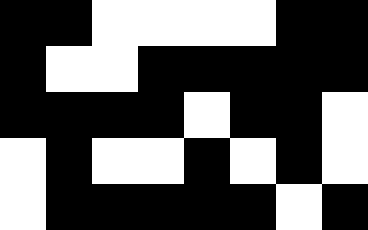[["black", "black", "white", "white", "white", "white", "black", "black"], ["black", "white", "white", "black", "black", "black", "black", "black"], ["black", "black", "black", "black", "white", "black", "black", "white"], ["white", "black", "white", "white", "black", "white", "black", "white"], ["white", "black", "black", "black", "black", "black", "white", "black"]]